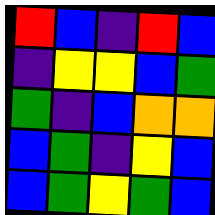[["red", "blue", "indigo", "red", "blue"], ["indigo", "yellow", "yellow", "blue", "green"], ["green", "indigo", "blue", "orange", "orange"], ["blue", "green", "indigo", "yellow", "blue"], ["blue", "green", "yellow", "green", "blue"]]